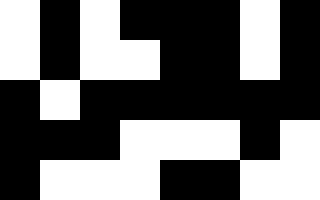[["white", "black", "white", "black", "black", "black", "white", "black"], ["white", "black", "white", "white", "black", "black", "white", "black"], ["black", "white", "black", "black", "black", "black", "black", "black"], ["black", "black", "black", "white", "white", "white", "black", "white"], ["black", "white", "white", "white", "black", "black", "white", "white"]]